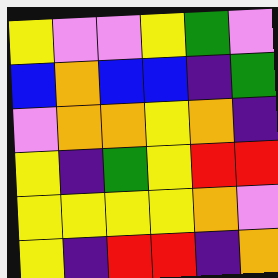[["yellow", "violet", "violet", "yellow", "green", "violet"], ["blue", "orange", "blue", "blue", "indigo", "green"], ["violet", "orange", "orange", "yellow", "orange", "indigo"], ["yellow", "indigo", "green", "yellow", "red", "red"], ["yellow", "yellow", "yellow", "yellow", "orange", "violet"], ["yellow", "indigo", "red", "red", "indigo", "orange"]]